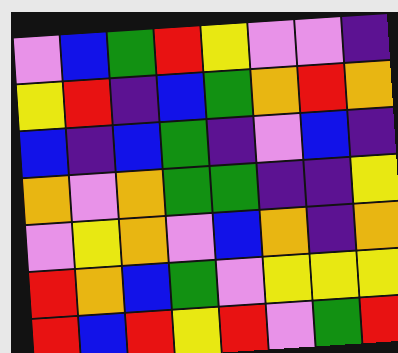[["violet", "blue", "green", "red", "yellow", "violet", "violet", "indigo"], ["yellow", "red", "indigo", "blue", "green", "orange", "red", "orange"], ["blue", "indigo", "blue", "green", "indigo", "violet", "blue", "indigo"], ["orange", "violet", "orange", "green", "green", "indigo", "indigo", "yellow"], ["violet", "yellow", "orange", "violet", "blue", "orange", "indigo", "orange"], ["red", "orange", "blue", "green", "violet", "yellow", "yellow", "yellow"], ["red", "blue", "red", "yellow", "red", "violet", "green", "red"]]